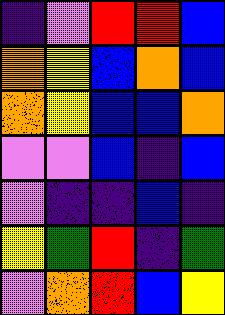[["indigo", "violet", "red", "red", "blue"], ["orange", "yellow", "blue", "orange", "blue"], ["orange", "yellow", "blue", "blue", "orange"], ["violet", "violet", "blue", "indigo", "blue"], ["violet", "indigo", "indigo", "blue", "indigo"], ["yellow", "green", "red", "indigo", "green"], ["violet", "orange", "red", "blue", "yellow"]]